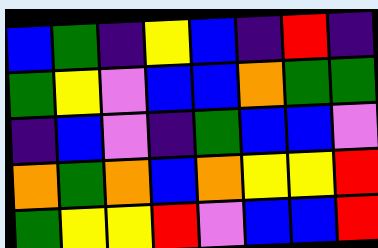[["blue", "green", "indigo", "yellow", "blue", "indigo", "red", "indigo"], ["green", "yellow", "violet", "blue", "blue", "orange", "green", "green"], ["indigo", "blue", "violet", "indigo", "green", "blue", "blue", "violet"], ["orange", "green", "orange", "blue", "orange", "yellow", "yellow", "red"], ["green", "yellow", "yellow", "red", "violet", "blue", "blue", "red"]]